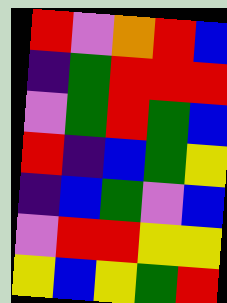[["red", "violet", "orange", "red", "blue"], ["indigo", "green", "red", "red", "red"], ["violet", "green", "red", "green", "blue"], ["red", "indigo", "blue", "green", "yellow"], ["indigo", "blue", "green", "violet", "blue"], ["violet", "red", "red", "yellow", "yellow"], ["yellow", "blue", "yellow", "green", "red"]]